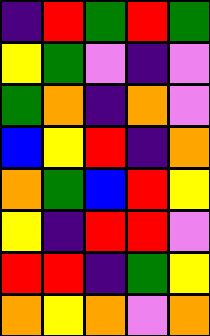[["indigo", "red", "green", "red", "green"], ["yellow", "green", "violet", "indigo", "violet"], ["green", "orange", "indigo", "orange", "violet"], ["blue", "yellow", "red", "indigo", "orange"], ["orange", "green", "blue", "red", "yellow"], ["yellow", "indigo", "red", "red", "violet"], ["red", "red", "indigo", "green", "yellow"], ["orange", "yellow", "orange", "violet", "orange"]]